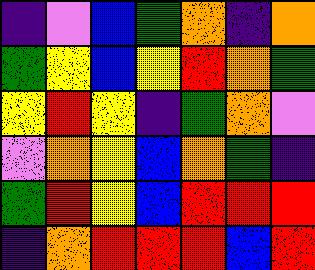[["indigo", "violet", "blue", "green", "orange", "indigo", "orange"], ["green", "yellow", "blue", "yellow", "red", "orange", "green"], ["yellow", "red", "yellow", "indigo", "green", "orange", "violet"], ["violet", "orange", "yellow", "blue", "orange", "green", "indigo"], ["green", "red", "yellow", "blue", "red", "red", "red"], ["indigo", "orange", "red", "red", "red", "blue", "red"]]